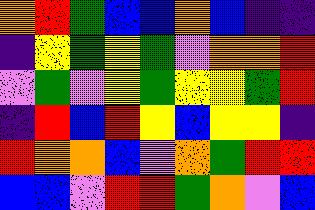[["orange", "red", "green", "blue", "blue", "orange", "blue", "indigo", "indigo"], ["indigo", "yellow", "green", "yellow", "green", "violet", "orange", "orange", "red"], ["violet", "green", "violet", "yellow", "green", "yellow", "yellow", "green", "red"], ["indigo", "red", "blue", "red", "yellow", "blue", "yellow", "yellow", "indigo"], ["red", "orange", "orange", "blue", "violet", "orange", "green", "red", "red"], ["blue", "blue", "violet", "red", "red", "green", "orange", "violet", "blue"]]